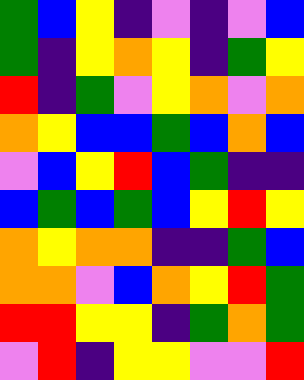[["green", "blue", "yellow", "indigo", "violet", "indigo", "violet", "blue"], ["green", "indigo", "yellow", "orange", "yellow", "indigo", "green", "yellow"], ["red", "indigo", "green", "violet", "yellow", "orange", "violet", "orange"], ["orange", "yellow", "blue", "blue", "green", "blue", "orange", "blue"], ["violet", "blue", "yellow", "red", "blue", "green", "indigo", "indigo"], ["blue", "green", "blue", "green", "blue", "yellow", "red", "yellow"], ["orange", "yellow", "orange", "orange", "indigo", "indigo", "green", "blue"], ["orange", "orange", "violet", "blue", "orange", "yellow", "red", "green"], ["red", "red", "yellow", "yellow", "indigo", "green", "orange", "green"], ["violet", "red", "indigo", "yellow", "yellow", "violet", "violet", "red"]]